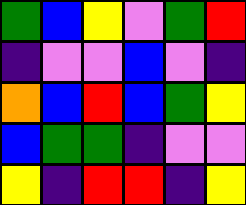[["green", "blue", "yellow", "violet", "green", "red"], ["indigo", "violet", "violet", "blue", "violet", "indigo"], ["orange", "blue", "red", "blue", "green", "yellow"], ["blue", "green", "green", "indigo", "violet", "violet"], ["yellow", "indigo", "red", "red", "indigo", "yellow"]]